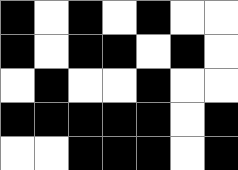[["black", "white", "black", "white", "black", "white", "white"], ["black", "white", "black", "black", "white", "black", "white"], ["white", "black", "white", "white", "black", "white", "white"], ["black", "black", "black", "black", "black", "white", "black"], ["white", "white", "black", "black", "black", "white", "black"]]